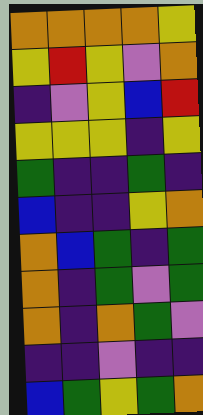[["orange", "orange", "orange", "orange", "yellow"], ["yellow", "red", "yellow", "violet", "orange"], ["indigo", "violet", "yellow", "blue", "red"], ["yellow", "yellow", "yellow", "indigo", "yellow"], ["green", "indigo", "indigo", "green", "indigo"], ["blue", "indigo", "indigo", "yellow", "orange"], ["orange", "blue", "green", "indigo", "green"], ["orange", "indigo", "green", "violet", "green"], ["orange", "indigo", "orange", "green", "violet"], ["indigo", "indigo", "violet", "indigo", "indigo"], ["blue", "green", "yellow", "green", "orange"]]